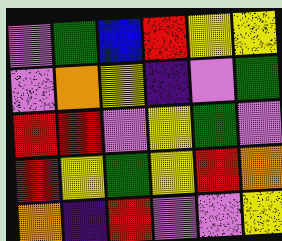[["violet", "green", "blue", "red", "yellow", "yellow"], ["violet", "orange", "yellow", "indigo", "violet", "green"], ["red", "red", "violet", "yellow", "green", "violet"], ["red", "yellow", "green", "yellow", "red", "orange"], ["orange", "indigo", "red", "violet", "violet", "yellow"]]